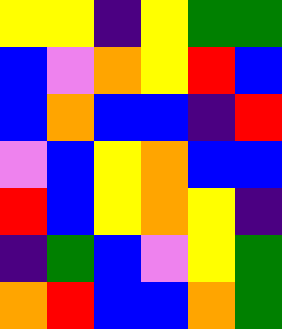[["yellow", "yellow", "indigo", "yellow", "green", "green"], ["blue", "violet", "orange", "yellow", "red", "blue"], ["blue", "orange", "blue", "blue", "indigo", "red"], ["violet", "blue", "yellow", "orange", "blue", "blue"], ["red", "blue", "yellow", "orange", "yellow", "indigo"], ["indigo", "green", "blue", "violet", "yellow", "green"], ["orange", "red", "blue", "blue", "orange", "green"]]